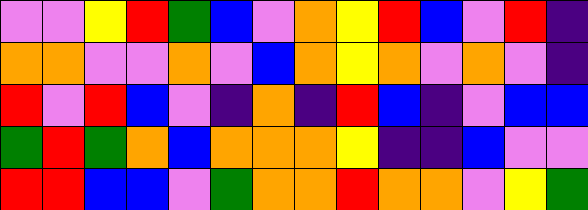[["violet", "violet", "yellow", "red", "green", "blue", "violet", "orange", "yellow", "red", "blue", "violet", "red", "indigo"], ["orange", "orange", "violet", "violet", "orange", "violet", "blue", "orange", "yellow", "orange", "violet", "orange", "violet", "indigo"], ["red", "violet", "red", "blue", "violet", "indigo", "orange", "indigo", "red", "blue", "indigo", "violet", "blue", "blue"], ["green", "red", "green", "orange", "blue", "orange", "orange", "orange", "yellow", "indigo", "indigo", "blue", "violet", "violet"], ["red", "red", "blue", "blue", "violet", "green", "orange", "orange", "red", "orange", "orange", "violet", "yellow", "green"]]